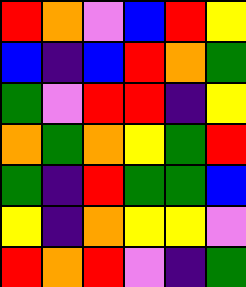[["red", "orange", "violet", "blue", "red", "yellow"], ["blue", "indigo", "blue", "red", "orange", "green"], ["green", "violet", "red", "red", "indigo", "yellow"], ["orange", "green", "orange", "yellow", "green", "red"], ["green", "indigo", "red", "green", "green", "blue"], ["yellow", "indigo", "orange", "yellow", "yellow", "violet"], ["red", "orange", "red", "violet", "indigo", "green"]]